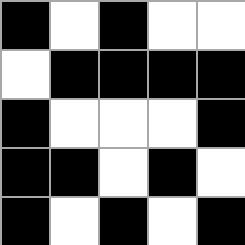[["black", "white", "black", "white", "white"], ["white", "black", "black", "black", "black"], ["black", "white", "white", "white", "black"], ["black", "black", "white", "black", "white"], ["black", "white", "black", "white", "black"]]